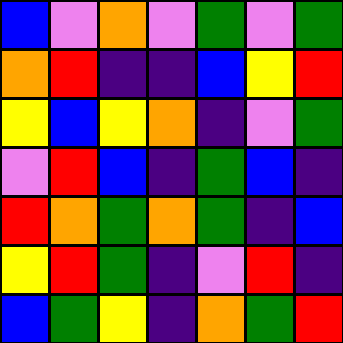[["blue", "violet", "orange", "violet", "green", "violet", "green"], ["orange", "red", "indigo", "indigo", "blue", "yellow", "red"], ["yellow", "blue", "yellow", "orange", "indigo", "violet", "green"], ["violet", "red", "blue", "indigo", "green", "blue", "indigo"], ["red", "orange", "green", "orange", "green", "indigo", "blue"], ["yellow", "red", "green", "indigo", "violet", "red", "indigo"], ["blue", "green", "yellow", "indigo", "orange", "green", "red"]]